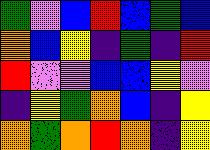[["green", "violet", "blue", "red", "blue", "green", "blue"], ["orange", "blue", "yellow", "indigo", "green", "indigo", "red"], ["red", "violet", "violet", "blue", "blue", "yellow", "violet"], ["indigo", "yellow", "green", "orange", "blue", "indigo", "yellow"], ["orange", "green", "orange", "red", "orange", "indigo", "yellow"]]